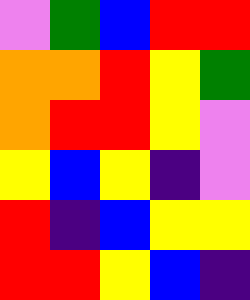[["violet", "green", "blue", "red", "red"], ["orange", "orange", "red", "yellow", "green"], ["orange", "red", "red", "yellow", "violet"], ["yellow", "blue", "yellow", "indigo", "violet"], ["red", "indigo", "blue", "yellow", "yellow"], ["red", "red", "yellow", "blue", "indigo"]]